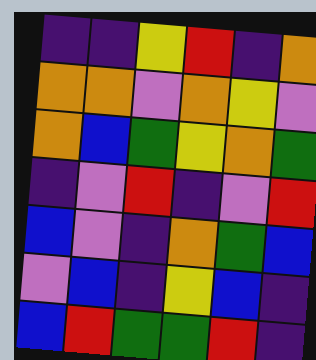[["indigo", "indigo", "yellow", "red", "indigo", "orange"], ["orange", "orange", "violet", "orange", "yellow", "violet"], ["orange", "blue", "green", "yellow", "orange", "green"], ["indigo", "violet", "red", "indigo", "violet", "red"], ["blue", "violet", "indigo", "orange", "green", "blue"], ["violet", "blue", "indigo", "yellow", "blue", "indigo"], ["blue", "red", "green", "green", "red", "indigo"]]